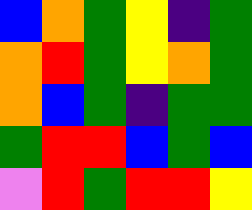[["blue", "orange", "green", "yellow", "indigo", "green"], ["orange", "red", "green", "yellow", "orange", "green"], ["orange", "blue", "green", "indigo", "green", "green"], ["green", "red", "red", "blue", "green", "blue"], ["violet", "red", "green", "red", "red", "yellow"]]